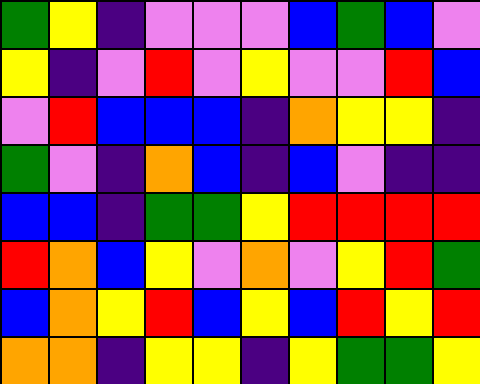[["green", "yellow", "indigo", "violet", "violet", "violet", "blue", "green", "blue", "violet"], ["yellow", "indigo", "violet", "red", "violet", "yellow", "violet", "violet", "red", "blue"], ["violet", "red", "blue", "blue", "blue", "indigo", "orange", "yellow", "yellow", "indigo"], ["green", "violet", "indigo", "orange", "blue", "indigo", "blue", "violet", "indigo", "indigo"], ["blue", "blue", "indigo", "green", "green", "yellow", "red", "red", "red", "red"], ["red", "orange", "blue", "yellow", "violet", "orange", "violet", "yellow", "red", "green"], ["blue", "orange", "yellow", "red", "blue", "yellow", "blue", "red", "yellow", "red"], ["orange", "orange", "indigo", "yellow", "yellow", "indigo", "yellow", "green", "green", "yellow"]]